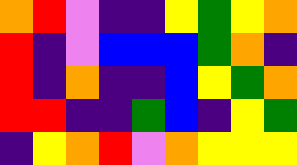[["orange", "red", "violet", "indigo", "indigo", "yellow", "green", "yellow", "orange"], ["red", "indigo", "violet", "blue", "blue", "blue", "green", "orange", "indigo"], ["red", "indigo", "orange", "indigo", "indigo", "blue", "yellow", "green", "orange"], ["red", "red", "indigo", "indigo", "green", "blue", "indigo", "yellow", "green"], ["indigo", "yellow", "orange", "red", "violet", "orange", "yellow", "yellow", "yellow"]]